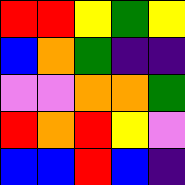[["red", "red", "yellow", "green", "yellow"], ["blue", "orange", "green", "indigo", "indigo"], ["violet", "violet", "orange", "orange", "green"], ["red", "orange", "red", "yellow", "violet"], ["blue", "blue", "red", "blue", "indigo"]]